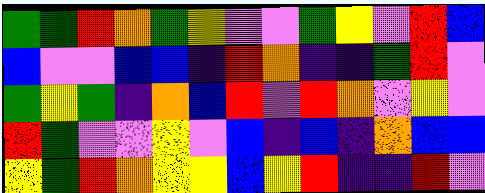[["green", "green", "red", "orange", "green", "yellow", "violet", "violet", "green", "yellow", "violet", "red", "blue"], ["blue", "violet", "violet", "blue", "blue", "indigo", "red", "orange", "indigo", "indigo", "green", "red", "violet"], ["green", "yellow", "green", "indigo", "orange", "blue", "red", "violet", "red", "orange", "violet", "yellow", "violet"], ["red", "green", "violet", "violet", "yellow", "violet", "blue", "indigo", "blue", "indigo", "orange", "blue", "blue"], ["yellow", "green", "red", "orange", "yellow", "yellow", "blue", "yellow", "red", "indigo", "indigo", "red", "violet"]]